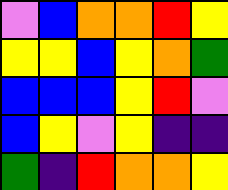[["violet", "blue", "orange", "orange", "red", "yellow"], ["yellow", "yellow", "blue", "yellow", "orange", "green"], ["blue", "blue", "blue", "yellow", "red", "violet"], ["blue", "yellow", "violet", "yellow", "indigo", "indigo"], ["green", "indigo", "red", "orange", "orange", "yellow"]]